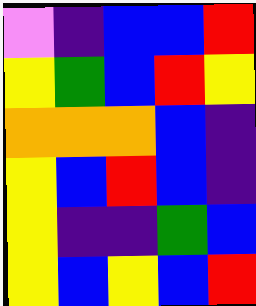[["violet", "indigo", "blue", "blue", "red"], ["yellow", "green", "blue", "red", "yellow"], ["orange", "orange", "orange", "blue", "indigo"], ["yellow", "blue", "red", "blue", "indigo"], ["yellow", "indigo", "indigo", "green", "blue"], ["yellow", "blue", "yellow", "blue", "red"]]